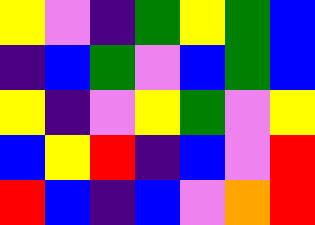[["yellow", "violet", "indigo", "green", "yellow", "green", "blue"], ["indigo", "blue", "green", "violet", "blue", "green", "blue"], ["yellow", "indigo", "violet", "yellow", "green", "violet", "yellow"], ["blue", "yellow", "red", "indigo", "blue", "violet", "red"], ["red", "blue", "indigo", "blue", "violet", "orange", "red"]]